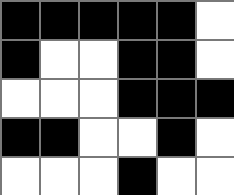[["black", "black", "black", "black", "black", "white"], ["black", "white", "white", "black", "black", "white"], ["white", "white", "white", "black", "black", "black"], ["black", "black", "white", "white", "black", "white"], ["white", "white", "white", "black", "white", "white"]]